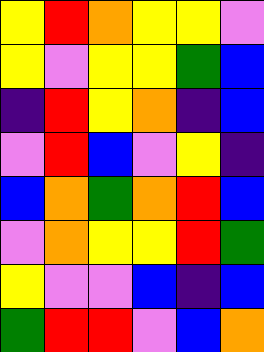[["yellow", "red", "orange", "yellow", "yellow", "violet"], ["yellow", "violet", "yellow", "yellow", "green", "blue"], ["indigo", "red", "yellow", "orange", "indigo", "blue"], ["violet", "red", "blue", "violet", "yellow", "indigo"], ["blue", "orange", "green", "orange", "red", "blue"], ["violet", "orange", "yellow", "yellow", "red", "green"], ["yellow", "violet", "violet", "blue", "indigo", "blue"], ["green", "red", "red", "violet", "blue", "orange"]]